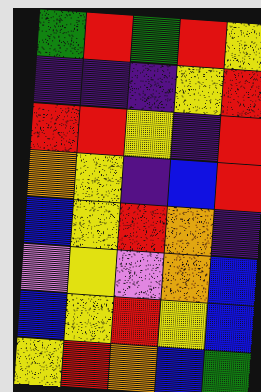[["green", "red", "green", "red", "yellow"], ["indigo", "indigo", "indigo", "yellow", "red"], ["red", "red", "yellow", "indigo", "red"], ["orange", "yellow", "indigo", "blue", "red"], ["blue", "yellow", "red", "orange", "indigo"], ["violet", "yellow", "violet", "orange", "blue"], ["blue", "yellow", "red", "yellow", "blue"], ["yellow", "red", "orange", "blue", "green"]]